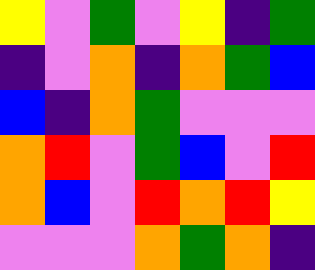[["yellow", "violet", "green", "violet", "yellow", "indigo", "green"], ["indigo", "violet", "orange", "indigo", "orange", "green", "blue"], ["blue", "indigo", "orange", "green", "violet", "violet", "violet"], ["orange", "red", "violet", "green", "blue", "violet", "red"], ["orange", "blue", "violet", "red", "orange", "red", "yellow"], ["violet", "violet", "violet", "orange", "green", "orange", "indigo"]]